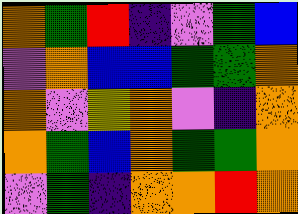[["orange", "green", "red", "indigo", "violet", "green", "blue"], ["violet", "orange", "blue", "blue", "green", "green", "orange"], ["orange", "violet", "yellow", "orange", "violet", "indigo", "orange"], ["orange", "green", "blue", "orange", "green", "green", "orange"], ["violet", "green", "indigo", "orange", "orange", "red", "orange"]]